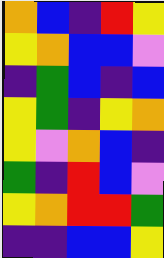[["orange", "blue", "indigo", "red", "yellow"], ["yellow", "orange", "blue", "blue", "violet"], ["indigo", "green", "blue", "indigo", "blue"], ["yellow", "green", "indigo", "yellow", "orange"], ["yellow", "violet", "orange", "blue", "indigo"], ["green", "indigo", "red", "blue", "violet"], ["yellow", "orange", "red", "red", "green"], ["indigo", "indigo", "blue", "blue", "yellow"]]